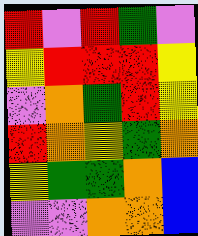[["red", "violet", "red", "green", "violet"], ["yellow", "red", "red", "red", "yellow"], ["violet", "orange", "green", "red", "yellow"], ["red", "orange", "yellow", "green", "orange"], ["yellow", "green", "green", "orange", "blue"], ["violet", "violet", "orange", "orange", "blue"]]